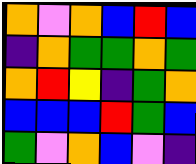[["orange", "violet", "orange", "blue", "red", "blue"], ["indigo", "orange", "green", "green", "orange", "green"], ["orange", "red", "yellow", "indigo", "green", "orange"], ["blue", "blue", "blue", "red", "green", "blue"], ["green", "violet", "orange", "blue", "violet", "indigo"]]